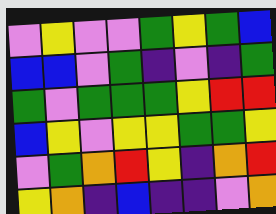[["violet", "yellow", "violet", "violet", "green", "yellow", "green", "blue"], ["blue", "blue", "violet", "green", "indigo", "violet", "indigo", "green"], ["green", "violet", "green", "green", "green", "yellow", "red", "red"], ["blue", "yellow", "violet", "yellow", "yellow", "green", "green", "yellow"], ["violet", "green", "orange", "red", "yellow", "indigo", "orange", "red"], ["yellow", "orange", "indigo", "blue", "indigo", "indigo", "violet", "orange"]]